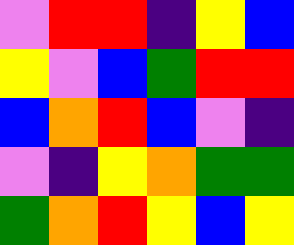[["violet", "red", "red", "indigo", "yellow", "blue"], ["yellow", "violet", "blue", "green", "red", "red"], ["blue", "orange", "red", "blue", "violet", "indigo"], ["violet", "indigo", "yellow", "orange", "green", "green"], ["green", "orange", "red", "yellow", "blue", "yellow"]]